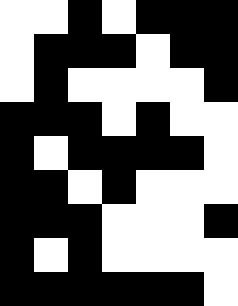[["white", "white", "black", "white", "black", "black", "black"], ["white", "black", "black", "black", "white", "black", "black"], ["white", "black", "white", "white", "white", "white", "black"], ["black", "black", "black", "white", "black", "white", "white"], ["black", "white", "black", "black", "black", "black", "white"], ["black", "black", "white", "black", "white", "white", "white"], ["black", "black", "black", "white", "white", "white", "black"], ["black", "white", "black", "white", "white", "white", "white"], ["black", "black", "black", "black", "black", "black", "white"]]